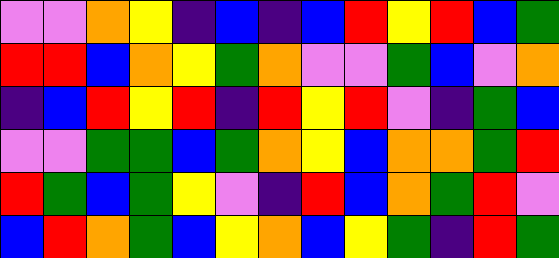[["violet", "violet", "orange", "yellow", "indigo", "blue", "indigo", "blue", "red", "yellow", "red", "blue", "green"], ["red", "red", "blue", "orange", "yellow", "green", "orange", "violet", "violet", "green", "blue", "violet", "orange"], ["indigo", "blue", "red", "yellow", "red", "indigo", "red", "yellow", "red", "violet", "indigo", "green", "blue"], ["violet", "violet", "green", "green", "blue", "green", "orange", "yellow", "blue", "orange", "orange", "green", "red"], ["red", "green", "blue", "green", "yellow", "violet", "indigo", "red", "blue", "orange", "green", "red", "violet"], ["blue", "red", "orange", "green", "blue", "yellow", "orange", "blue", "yellow", "green", "indigo", "red", "green"]]